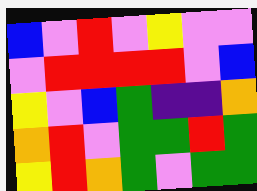[["blue", "violet", "red", "violet", "yellow", "violet", "violet"], ["violet", "red", "red", "red", "red", "violet", "blue"], ["yellow", "violet", "blue", "green", "indigo", "indigo", "orange"], ["orange", "red", "violet", "green", "green", "red", "green"], ["yellow", "red", "orange", "green", "violet", "green", "green"]]